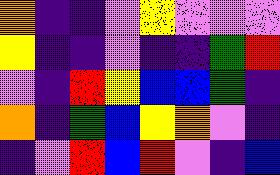[["orange", "indigo", "indigo", "violet", "yellow", "violet", "violet", "violet"], ["yellow", "indigo", "indigo", "violet", "indigo", "indigo", "green", "red"], ["violet", "indigo", "red", "yellow", "blue", "blue", "green", "indigo"], ["orange", "indigo", "green", "blue", "yellow", "orange", "violet", "indigo"], ["indigo", "violet", "red", "blue", "red", "violet", "indigo", "blue"]]